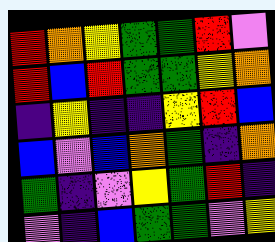[["red", "orange", "yellow", "green", "green", "red", "violet"], ["red", "blue", "red", "green", "green", "yellow", "orange"], ["indigo", "yellow", "indigo", "indigo", "yellow", "red", "blue"], ["blue", "violet", "blue", "orange", "green", "indigo", "orange"], ["green", "indigo", "violet", "yellow", "green", "red", "indigo"], ["violet", "indigo", "blue", "green", "green", "violet", "yellow"]]